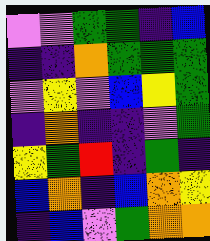[["violet", "violet", "green", "green", "indigo", "blue"], ["indigo", "indigo", "orange", "green", "green", "green"], ["violet", "yellow", "violet", "blue", "yellow", "green"], ["indigo", "orange", "indigo", "indigo", "violet", "green"], ["yellow", "green", "red", "indigo", "green", "indigo"], ["blue", "orange", "indigo", "blue", "orange", "yellow"], ["indigo", "blue", "violet", "green", "orange", "orange"]]